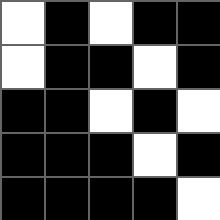[["white", "black", "white", "black", "black"], ["white", "black", "black", "white", "black"], ["black", "black", "white", "black", "white"], ["black", "black", "black", "white", "black"], ["black", "black", "black", "black", "white"]]